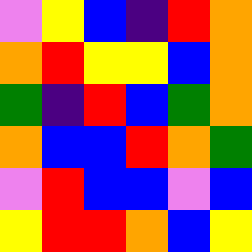[["violet", "yellow", "blue", "indigo", "red", "orange"], ["orange", "red", "yellow", "yellow", "blue", "orange"], ["green", "indigo", "red", "blue", "green", "orange"], ["orange", "blue", "blue", "red", "orange", "green"], ["violet", "red", "blue", "blue", "violet", "blue"], ["yellow", "red", "red", "orange", "blue", "yellow"]]